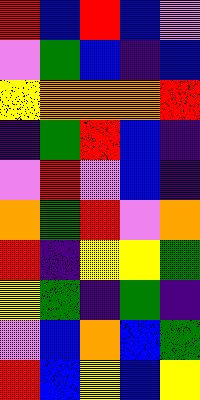[["red", "blue", "red", "blue", "violet"], ["violet", "green", "blue", "indigo", "blue"], ["yellow", "orange", "orange", "orange", "red"], ["indigo", "green", "red", "blue", "indigo"], ["violet", "red", "violet", "blue", "indigo"], ["orange", "green", "red", "violet", "orange"], ["red", "indigo", "yellow", "yellow", "green"], ["yellow", "green", "indigo", "green", "indigo"], ["violet", "blue", "orange", "blue", "green"], ["red", "blue", "yellow", "blue", "yellow"]]